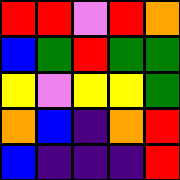[["red", "red", "violet", "red", "orange"], ["blue", "green", "red", "green", "green"], ["yellow", "violet", "yellow", "yellow", "green"], ["orange", "blue", "indigo", "orange", "red"], ["blue", "indigo", "indigo", "indigo", "red"]]